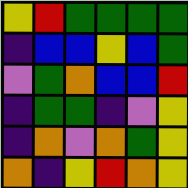[["yellow", "red", "green", "green", "green", "green"], ["indigo", "blue", "blue", "yellow", "blue", "green"], ["violet", "green", "orange", "blue", "blue", "red"], ["indigo", "green", "green", "indigo", "violet", "yellow"], ["indigo", "orange", "violet", "orange", "green", "yellow"], ["orange", "indigo", "yellow", "red", "orange", "yellow"]]